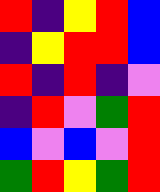[["red", "indigo", "yellow", "red", "blue"], ["indigo", "yellow", "red", "red", "blue"], ["red", "indigo", "red", "indigo", "violet"], ["indigo", "red", "violet", "green", "red"], ["blue", "violet", "blue", "violet", "red"], ["green", "red", "yellow", "green", "red"]]